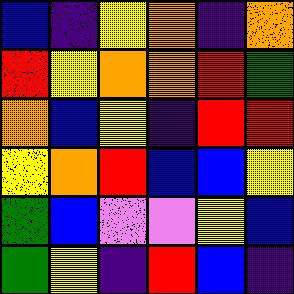[["blue", "indigo", "yellow", "orange", "indigo", "orange"], ["red", "yellow", "orange", "orange", "red", "green"], ["orange", "blue", "yellow", "indigo", "red", "red"], ["yellow", "orange", "red", "blue", "blue", "yellow"], ["green", "blue", "violet", "violet", "yellow", "blue"], ["green", "yellow", "indigo", "red", "blue", "indigo"]]